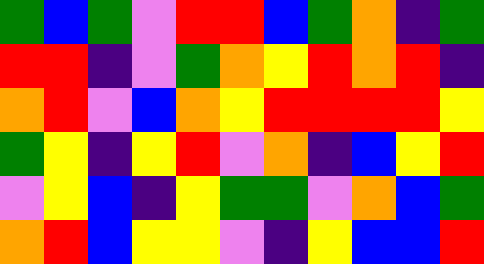[["green", "blue", "green", "violet", "red", "red", "blue", "green", "orange", "indigo", "green"], ["red", "red", "indigo", "violet", "green", "orange", "yellow", "red", "orange", "red", "indigo"], ["orange", "red", "violet", "blue", "orange", "yellow", "red", "red", "red", "red", "yellow"], ["green", "yellow", "indigo", "yellow", "red", "violet", "orange", "indigo", "blue", "yellow", "red"], ["violet", "yellow", "blue", "indigo", "yellow", "green", "green", "violet", "orange", "blue", "green"], ["orange", "red", "blue", "yellow", "yellow", "violet", "indigo", "yellow", "blue", "blue", "red"]]